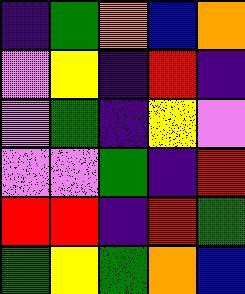[["indigo", "green", "orange", "blue", "orange"], ["violet", "yellow", "indigo", "red", "indigo"], ["violet", "green", "indigo", "yellow", "violet"], ["violet", "violet", "green", "indigo", "red"], ["red", "red", "indigo", "red", "green"], ["green", "yellow", "green", "orange", "blue"]]